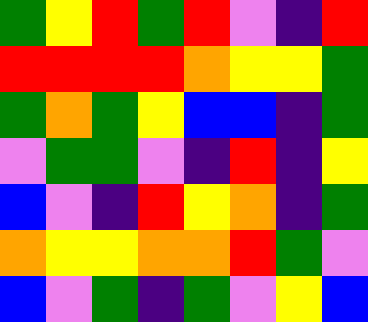[["green", "yellow", "red", "green", "red", "violet", "indigo", "red"], ["red", "red", "red", "red", "orange", "yellow", "yellow", "green"], ["green", "orange", "green", "yellow", "blue", "blue", "indigo", "green"], ["violet", "green", "green", "violet", "indigo", "red", "indigo", "yellow"], ["blue", "violet", "indigo", "red", "yellow", "orange", "indigo", "green"], ["orange", "yellow", "yellow", "orange", "orange", "red", "green", "violet"], ["blue", "violet", "green", "indigo", "green", "violet", "yellow", "blue"]]